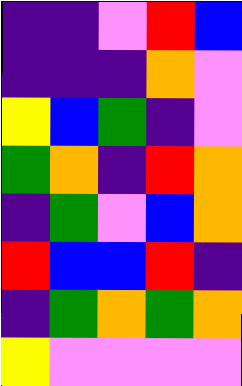[["indigo", "indigo", "violet", "red", "blue"], ["indigo", "indigo", "indigo", "orange", "violet"], ["yellow", "blue", "green", "indigo", "violet"], ["green", "orange", "indigo", "red", "orange"], ["indigo", "green", "violet", "blue", "orange"], ["red", "blue", "blue", "red", "indigo"], ["indigo", "green", "orange", "green", "orange"], ["yellow", "violet", "violet", "violet", "violet"]]